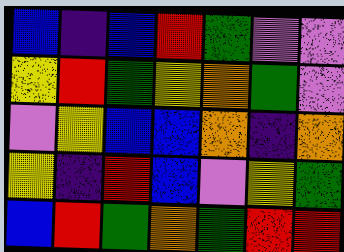[["blue", "indigo", "blue", "red", "green", "violet", "violet"], ["yellow", "red", "green", "yellow", "orange", "green", "violet"], ["violet", "yellow", "blue", "blue", "orange", "indigo", "orange"], ["yellow", "indigo", "red", "blue", "violet", "yellow", "green"], ["blue", "red", "green", "orange", "green", "red", "red"]]